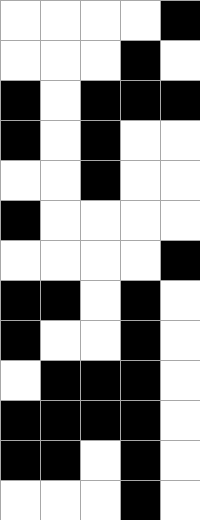[["white", "white", "white", "white", "black"], ["white", "white", "white", "black", "white"], ["black", "white", "black", "black", "black"], ["black", "white", "black", "white", "white"], ["white", "white", "black", "white", "white"], ["black", "white", "white", "white", "white"], ["white", "white", "white", "white", "black"], ["black", "black", "white", "black", "white"], ["black", "white", "white", "black", "white"], ["white", "black", "black", "black", "white"], ["black", "black", "black", "black", "white"], ["black", "black", "white", "black", "white"], ["white", "white", "white", "black", "white"]]